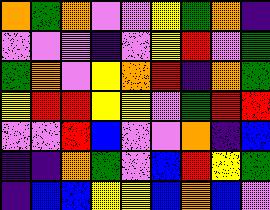[["orange", "green", "orange", "violet", "violet", "yellow", "green", "orange", "indigo"], ["violet", "violet", "violet", "indigo", "violet", "yellow", "red", "violet", "green"], ["green", "orange", "violet", "yellow", "orange", "red", "indigo", "orange", "green"], ["yellow", "red", "red", "yellow", "yellow", "violet", "green", "red", "red"], ["violet", "violet", "red", "blue", "violet", "violet", "orange", "indigo", "blue"], ["indigo", "indigo", "orange", "green", "violet", "blue", "red", "yellow", "green"], ["indigo", "blue", "blue", "yellow", "yellow", "blue", "orange", "blue", "violet"]]